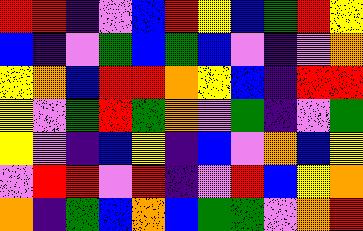[["red", "red", "indigo", "violet", "blue", "red", "yellow", "blue", "green", "red", "yellow"], ["blue", "indigo", "violet", "green", "blue", "green", "blue", "violet", "indigo", "violet", "orange"], ["yellow", "orange", "blue", "red", "red", "orange", "yellow", "blue", "indigo", "red", "red"], ["yellow", "violet", "green", "red", "green", "orange", "violet", "green", "indigo", "violet", "green"], ["yellow", "violet", "indigo", "blue", "yellow", "indigo", "blue", "violet", "orange", "blue", "yellow"], ["violet", "red", "red", "violet", "red", "indigo", "violet", "red", "blue", "yellow", "orange"], ["orange", "indigo", "green", "blue", "orange", "blue", "green", "green", "violet", "orange", "red"]]